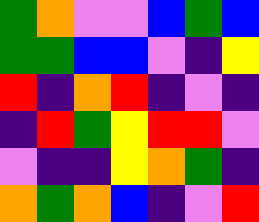[["green", "orange", "violet", "violet", "blue", "green", "blue"], ["green", "green", "blue", "blue", "violet", "indigo", "yellow"], ["red", "indigo", "orange", "red", "indigo", "violet", "indigo"], ["indigo", "red", "green", "yellow", "red", "red", "violet"], ["violet", "indigo", "indigo", "yellow", "orange", "green", "indigo"], ["orange", "green", "orange", "blue", "indigo", "violet", "red"]]